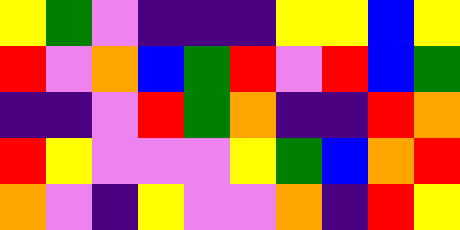[["yellow", "green", "violet", "indigo", "indigo", "indigo", "yellow", "yellow", "blue", "yellow"], ["red", "violet", "orange", "blue", "green", "red", "violet", "red", "blue", "green"], ["indigo", "indigo", "violet", "red", "green", "orange", "indigo", "indigo", "red", "orange"], ["red", "yellow", "violet", "violet", "violet", "yellow", "green", "blue", "orange", "red"], ["orange", "violet", "indigo", "yellow", "violet", "violet", "orange", "indigo", "red", "yellow"]]